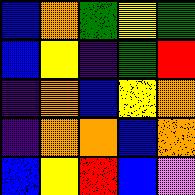[["blue", "orange", "green", "yellow", "green"], ["blue", "yellow", "indigo", "green", "red"], ["indigo", "orange", "blue", "yellow", "orange"], ["indigo", "orange", "orange", "blue", "orange"], ["blue", "yellow", "red", "blue", "violet"]]